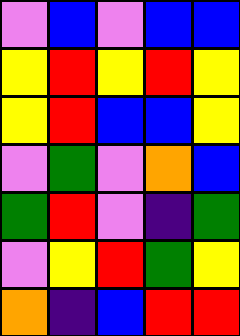[["violet", "blue", "violet", "blue", "blue"], ["yellow", "red", "yellow", "red", "yellow"], ["yellow", "red", "blue", "blue", "yellow"], ["violet", "green", "violet", "orange", "blue"], ["green", "red", "violet", "indigo", "green"], ["violet", "yellow", "red", "green", "yellow"], ["orange", "indigo", "blue", "red", "red"]]